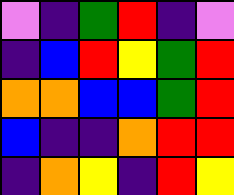[["violet", "indigo", "green", "red", "indigo", "violet"], ["indigo", "blue", "red", "yellow", "green", "red"], ["orange", "orange", "blue", "blue", "green", "red"], ["blue", "indigo", "indigo", "orange", "red", "red"], ["indigo", "orange", "yellow", "indigo", "red", "yellow"]]